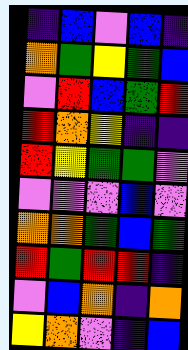[["indigo", "blue", "violet", "blue", "indigo"], ["orange", "green", "yellow", "green", "blue"], ["violet", "red", "blue", "green", "red"], ["red", "orange", "yellow", "indigo", "indigo"], ["red", "yellow", "green", "green", "violet"], ["violet", "violet", "violet", "blue", "violet"], ["orange", "orange", "green", "blue", "green"], ["red", "green", "red", "red", "indigo"], ["violet", "blue", "orange", "indigo", "orange"], ["yellow", "orange", "violet", "indigo", "blue"]]